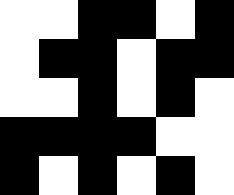[["white", "white", "black", "black", "white", "black"], ["white", "black", "black", "white", "black", "black"], ["white", "white", "black", "white", "black", "white"], ["black", "black", "black", "black", "white", "white"], ["black", "white", "black", "white", "black", "white"]]